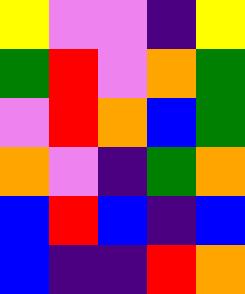[["yellow", "violet", "violet", "indigo", "yellow"], ["green", "red", "violet", "orange", "green"], ["violet", "red", "orange", "blue", "green"], ["orange", "violet", "indigo", "green", "orange"], ["blue", "red", "blue", "indigo", "blue"], ["blue", "indigo", "indigo", "red", "orange"]]